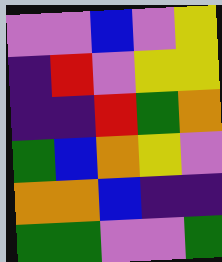[["violet", "violet", "blue", "violet", "yellow"], ["indigo", "red", "violet", "yellow", "yellow"], ["indigo", "indigo", "red", "green", "orange"], ["green", "blue", "orange", "yellow", "violet"], ["orange", "orange", "blue", "indigo", "indigo"], ["green", "green", "violet", "violet", "green"]]